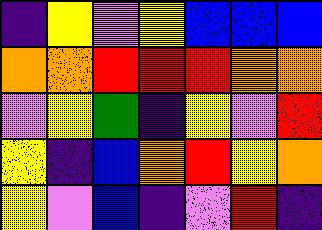[["indigo", "yellow", "violet", "yellow", "blue", "blue", "blue"], ["orange", "orange", "red", "red", "red", "orange", "orange"], ["violet", "yellow", "green", "indigo", "yellow", "violet", "red"], ["yellow", "indigo", "blue", "orange", "red", "yellow", "orange"], ["yellow", "violet", "blue", "indigo", "violet", "red", "indigo"]]